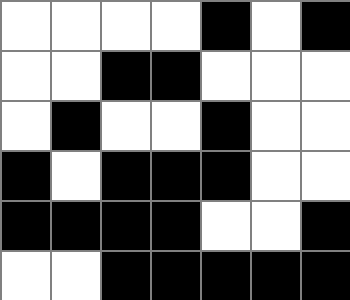[["white", "white", "white", "white", "black", "white", "black"], ["white", "white", "black", "black", "white", "white", "white"], ["white", "black", "white", "white", "black", "white", "white"], ["black", "white", "black", "black", "black", "white", "white"], ["black", "black", "black", "black", "white", "white", "black"], ["white", "white", "black", "black", "black", "black", "black"]]